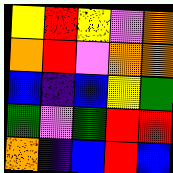[["yellow", "red", "yellow", "violet", "orange"], ["orange", "red", "violet", "orange", "orange"], ["blue", "indigo", "blue", "yellow", "green"], ["green", "violet", "green", "red", "red"], ["orange", "indigo", "blue", "red", "blue"]]